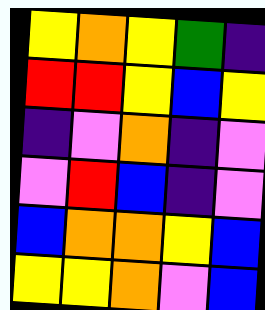[["yellow", "orange", "yellow", "green", "indigo"], ["red", "red", "yellow", "blue", "yellow"], ["indigo", "violet", "orange", "indigo", "violet"], ["violet", "red", "blue", "indigo", "violet"], ["blue", "orange", "orange", "yellow", "blue"], ["yellow", "yellow", "orange", "violet", "blue"]]